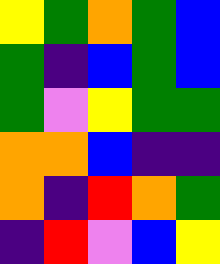[["yellow", "green", "orange", "green", "blue"], ["green", "indigo", "blue", "green", "blue"], ["green", "violet", "yellow", "green", "green"], ["orange", "orange", "blue", "indigo", "indigo"], ["orange", "indigo", "red", "orange", "green"], ["indigo", "red", "violet", "blue", "yellow"]]